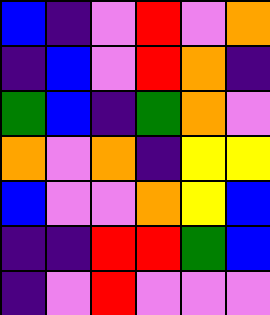[["blue", "indigo", "violet", "red", "violet", "orange"], ["indigo", "blue", "violet", "red", "orange", "indigo"], ["green", "blue", "indigo", "green", "orange", "violet"], ["orange", "violet", "orange", "indigo", "yellow", "yellow"], ["blue", "violet", "violet", "orange", "yellow", "blue"], ["indigo", "indigo", "red", "red", "green", "blue"], ["indigo", "violet", "red", "violet", "violet", "violet"]]